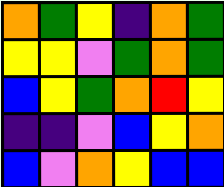[["orange", "green", "yellow", "indigo", "orange", "green"], ["yellow", "yellow", "violet", "green", "orange", "green"], ["blue", "yellow", "green", "orange", "red", "yellow"], ["indigo", "indigo", "violet", "blue", "yellow", "orange"], ["blue", "violet", "orange", "yellow", "blue", "blue"]]